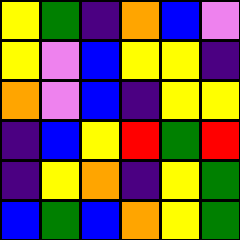[["yellow", "green", "indigo", "orange", "blue", "violet"], ["yellow", "violet", "blue", "yellow", "yellow", "indigo"], ["orange", "violet", "blue", "indigo", "yellow", "yellow"], ["indigo", "blue", "yellow", "red", "green", "red"], ["indigo", "yellow", "orange", "indigo", "yellow", "green"], ["blue", "green", "blue", "orange", "yellow", "green"]]